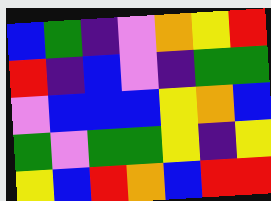[["blue", "green", "indigo", "violet", "orange", "yellow", "red"], ["red", "indigo", "blue", "violet", "indigo", "green", "green"], ["violet", "blue", "blue", "blue", "yellow", "orange", "blue"], ["green", "violet", "green", "green", "yellow", "indigo", "yellow"], ["yellow", "blue", "red", "orange", "blue", "red", "red"]]